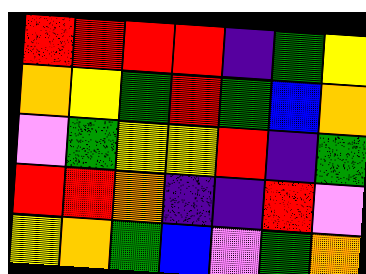[["red", "red", "red", "red", "indigo", "green", "yellow"], ["orange", "yellow", "green", "red", "green", "blue", "orange"], ["violet", "green", "yellow", "yellow", "red", "indigo", "green"], ["red", "red", "orange", "indigo", "indigo", "red", "violet"], ["yellow", "orange", "green", "blue", "violet", "green", "orange"]]